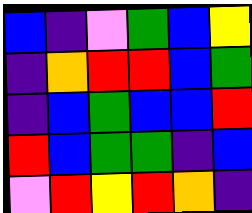[["blue", "indigo", "violet", "green", "blue", "yellow"], ["indigo", "orange", "red", "red", "blue", "green"], ["indigo", "blue", "green", "blue", "blue", "red"], ["red", "blue", "green", "green", "indigo", "blue"], ["violet", "red", "yellow", "red", "orange", "indigo"]]